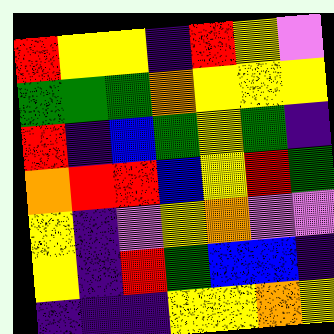[["red", "yellow", "yellow", "indigo", "red", "yellow", "violet"], ["green", "green", "green", "orange", "yellow", "yellow", "yellow"], ["red", "indigo", "blue", "green", "yellow", "green", "indigo"], ["orange", "red", "red", "blue", "yellow", "red", "green"], ["yellow", "indigo", "violet", "yellow", "orange", "violet", "violet"], ["yellow", "indigo", "red", "green", "blue", "blue", "indigo"], ["indigo", "indigo", "indigo", "yellow", "yellow", "orange", "yellow"]]